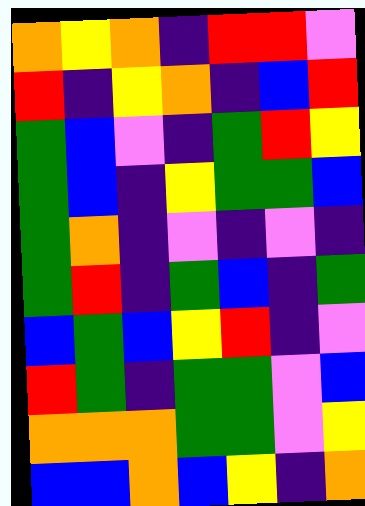[["orange", "yellow", "orange", "indigo", "red", "red", "violet"], ["red", "indigo", "yellow", "orange", "indigo", "blue", "red"], ["green", "blue", "violet", "indigo", "green", "red", "yellow"], ["green", "blue", "indigo", "yellow", "green", "green", "blue"], ["green", "orange", "indigo", "violet", "indigo", "violet", "indigo"], ["green", "red", "indigo", "green", "blue", "indigo", "green"], ["blue", "green", "blue", "yellow", "red", "indigo", "violet"], ["red", "green", "indigo", "green", "green", "violet", "blue"], ["orange", "orange", "orange", "green", "green", "violet", "yellow"], ["blue", "blue", "orange", "blue", "yellow", "indigo", "orange"]]